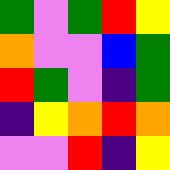[["green", "violet", "green", "red", "yellow"], ["orange", "violet", "violet", "blue", "green"], ["red", "green", "violet", "indigo", "green"], ["indigo", "yellow", "orange", "red", "orange"], ["violet", "violet", "red", "indigo", "yellow"]]